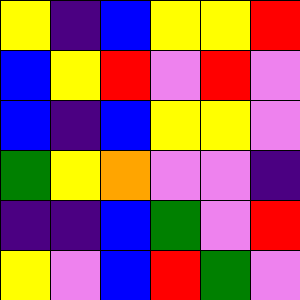[["yellow", "indigo", "blue", "yellow", "yellow", "red"], ["blue", "yellow", "red", "violet", "red", "violet"], ["blue", "indigo", "blue", "yellow", "yellow", "violet"], ["green", "yellow", "orange", "violet", "violet", "indigo"], ["indigo", "indigo", "blue", "green", "violet", "red"], ["yellow", "violet", "blue", "red", "green", "violet"]]